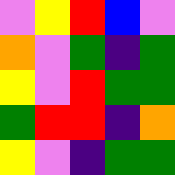[["violet", "yellow", "red", "blue", "violet"], ["orange", "violet", "green", "indigo", "green"], ["yellow", "violet", "red", "green", "green"], ["green", "red", "red", "indigo", "orange"], ["yellow", "violet", "indigo", "green", "green"]]